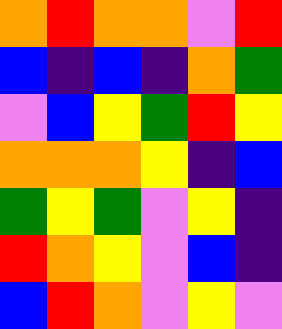[["orange", "red", "orange", "orange", "violet", "red"], ["blue", "indigo", "blue", "indigo", "orange", "green"], ["violet", "blue", "yellow", "green", "red", "yellow"], ["orange", "orange", "orange", "yellow", "indigo", "blue"], ["green", "yellow", "green", "violet", "yellow", "indigo"], ["red", "orange", "yellow", "violet", "blue", "indigo"], ["blue", "red", "orange", "violet", "yellow", "violet"]]